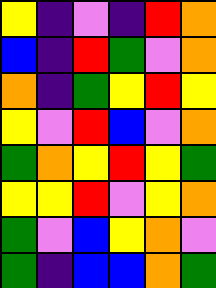[["yellow", "indigo", "violet", "indigo", "red", "orange"], ["blue", "indigo", "red", "green", "violet", "orange"], ["orange", "indigo", "green", "yellow", "red", "yellow"], ["yellow", "violet", "red", "blue", "violet", "orange"], ["green", "orange", "yellow", "red", "yellow", "green"], ["yellow", "yellow", "red", "violet", "yellow", "orange"], ["green", "violet", "blue", "yellow", "orange", "violet"], ["green", "indigo", "blue", "blue", "orange", "green"]]